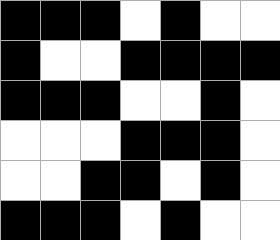[["black", "black", "black", "white", "black", "white", "white"], ["black", "white", "white", "black", "black", "black", "black"], ["black", "black", "black", "white", "white", "black", "white"], ["white", "white", "white", "black", "black", "black", "white"], ["white", "white", "black", "black", "white", "black", "white"], ["black", "black", "black", "white", "black", "white", "white"]]